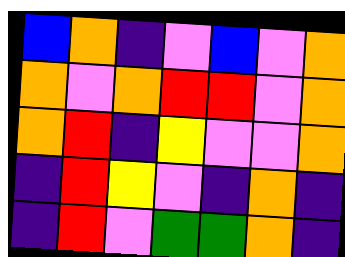[["blue", "orange", "indigo", "violet", "blue", "violet", "orange"], ["orange", "violet", "orange", "red", "red", "violet", "orange"], ["orange", "red", "indigo", "yellow", "violet", "violet", "orange"], ["indigo", "red", "yellow", "violet", "indigo", "orange", "indigo"], ["indigo", "red", "violet", "green", "green", "orange", "indigo"]]